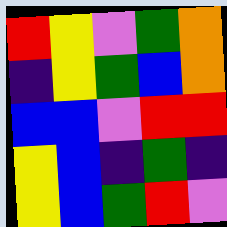[["red", "yellow", "violet", "green", "orange"], ["indigo", "yellow", "green", "blue", "orange"], ["blue", "blue", "violet", "red", "red"], ["yellow", "blue", "indigo", "green", "indigo"], ["yellow", "blue", "green", "red", "violet"]]